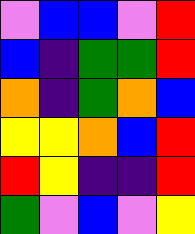[["violet", "blue", "blue", "violet", "red"], ["blue", "indigo", "green", "green", "red"], ["orange", "indigo", "green", "orange", "blue"], ["yellow", "yellow", "orange", "blue", "red"], ["red", "yellow", "indigo", "indigo", "red"], ["green", "violet", "blue", "violet", "yellow"]]